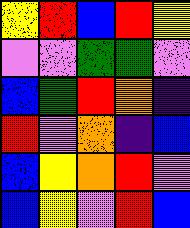[["yellow", "red", "blue", "red", "yellow"], ["violet", "violet", "green", "green", "violet"], ["blue", "green", "red", "orange", "indigo"], ["red", "violet", "orange", "indigo", "blue"], ["blue", "yellow", "orange", "red", "violet"], ["blue", "yellow", "violet", "red", "blue"]]